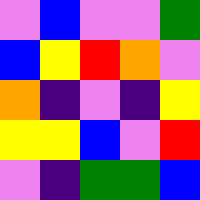[["violet", "blue", "violet", "violet", "green"], ["blue", "yellow", "red", "orange", "violet"], ["orange", "indigo", "violet", "indigo", "yellow"], ["yellow", "yellow", "blue", "violet", "red"], ["violet", "indigo", "green", "green", "blue"]]